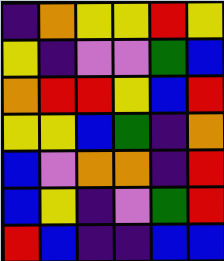[["indigo", "orange", "yellow", "yellow", "red", "yellow"], ["yellow", "indigo", "violet", "violet", "green", "blue"], ["orange", "red", "red", "yellow", "blue", "red"], ["yellow", "yellow", "blue", "green", "indigo", "orange"], ["blue", "violet", "orange", "orange", "indigo", "red"], ["blue", "yellow", "indigo", "violet", "green", "red"], ["red", "blue", "indigo", "indigo", "blue", "blue"]]